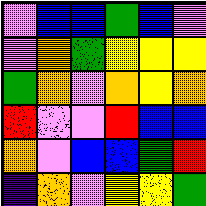[["violet", "blue", "blue", "green", "blue", "violet"], ["violet", "orange", "green", "yellow", "yellow", "yellow"], ["green", "orange", "violet", "orange", "yellow", "orange"], ["red", "violet", "violet", "red", "blue", "blue"], ["orange", "violet", "blue", "blue", "green", "red"], ["indigo", "orange", "violet", "yellow", "yellow", "green"]]